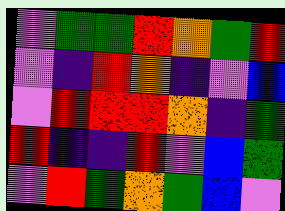[["violet", "green", "green", "red", "orange", "green", "red"], ["violet", "indigo", "red", "orange", "indigo", "violet", "blue"], ["violet", "red", "red", "red", "orange", "indigo", "green"], ["red", "indigo", "indigo", "red", "violet", "blue", "green"], ["violet", "red", "green", "orange", "green", "blue", "violet"]]